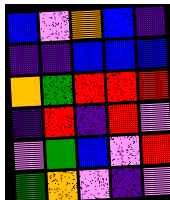[["blue", "violet", "orange", "blue", "indigo"], ["indigo", "indigo", "blue", "blue", "blue"], ["orange", "green", "red", "red", "red"], ["indigo", "red", "indigo", "red", "violet"], ["violet", "green", "blue", "violet", "red"], ["green", "orange", "violet", "indigo", "violet"]]